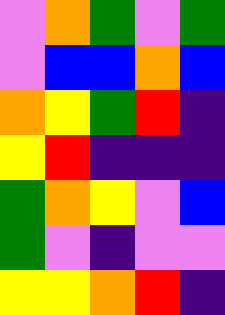[["violet", "orange", "green", "violet", "green"], ["violet", "blue", "blue", "orange", "blue"], ["orange", "yellow", "green", "red", "indigo"], ["yellow", "red", "indigo", "indigo", "indigo"], ["green", "orange", "yellow", "violet", "blue"], ["green", "violet", "indigo", "violet", "violet"], ["yellow", "yellow", "orange", "red", "indigo"]]